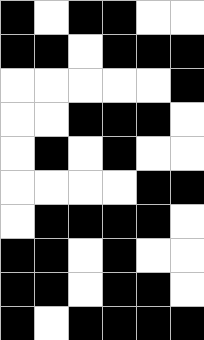[["black", "white", "black", "black", "white", "white"], ["black", "black", "white", "black", "black", "black"], ["white", "white", "white", "white", "white", "black"], ["white", "white", "black", "black", "black", "white"], ["white", "black", "white", "black", "white", "white"], ["white", "white", "white", "white", "black", "black"], ["white", "black", "black", "black", "black", "white"], ["black", "black", "white", "black", "white", "white"], ["black", "black", "white", "black", "black", "white"], ["black", "white", "black", "black", "black", "black"]]